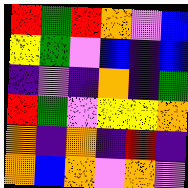[["red", "green", "red", "orange", "violet", "blue"], ["yellow", "green", "violet", "blue", "indigo", "blue"], ["indigo", "violet", "indigo", "orange", "indigo", "green"], ["red", "green", "violet", "yellow", "yellow", "orange"], ["orange", "indigo", "orange", "indigo", "red", "indigo"], ["orange", "blue", "orange", "violet", "orange", "violet"]]